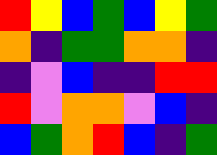[["red", "yellow", "blue", "green", "blue", "yellow", "green"], ["orange", "indigo", "green", "green", "orange", "orange", "indigo"], ["indigo", "violet", "blue", "indigo", "indigo", "red", "red"], ["red", "violet", "orange", "orange", "violet", "blue", "indigo"], ["blue", "green", "orange", "red", "blue", "indigo", "green"]]